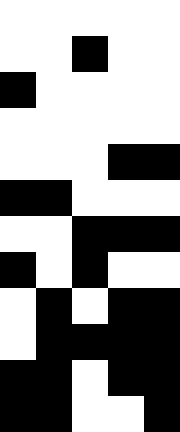[["white", "white", "white", "white", "white"], ["white", "white", "black", "white", "white"], ["black", "white", "white", "white", "white"], ["white", "white", "white", "white", "white"], ["white", "white", "white", "black", "black"], ["black", "black", "white", "white", "white"], ["white", "white", "black", "black", "black"], ["black", "white", "black", "white", "white"], ["white", "black", "white", "black", "black"], ["white", "black", "black", "black", "black"], ["black", "black", "white", "black", "black"], ["black", "black", "white", "white", "black"]]